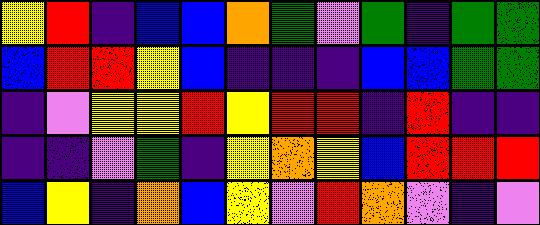[["yellow", "red", "indigo", "blue", "blue", "orange", "green", "violet", "green", "indigo", "green", "green"], ["blue", "red", "red", "yellow", "blue", "indigo", "indigo", "indigo", "blue", "blue", "green", "green"], ["indigo", "violet", "yellow", "yellow", "red", "yellow", "red", "red", "indigo", "red", "indigo", "indigo"], ["indigo", "indigo", "violet", "green", "indigo", "yellow", "orange", "yellow", "blue", "red", "red", "red"], ["blue", "yellow", "indigo", "orange", "blue", "yellow", "violet", "red", "orange", "violet", "indigo", "violet"]]